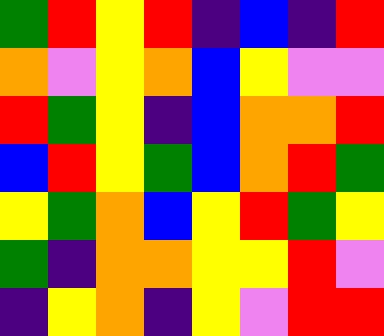[["green", "red", "yellow", "red", "indigo", "blue", "indigo", "red"], ["orange", "violet", "yellow", "orange", "blue", "yellow", "violet", "violet"], ["red", "green", "yellow", "indigo", "blue", "orange", "orange", "red"], ["blue", "red", "yellow", "green", "blue", "orange", "red", "green"], ["yellow", "green", "orange", "blue", "yellow", "red", "green", "yellow"], ["green", "indigo", "orange", "orange", "yellow", "yellow", "red", "violet"], ["indigo", "yellow", "orange", "indigo", "yellow", "violet", "red", "red"]]